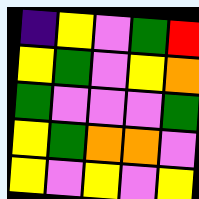[["indigo", "yellow", "violet", "green", "red"], ["yellow", "green", "violet", "yellow", "orange"], ["green", "violet", "violet", "violet", "green"], ["yellow", "green", "orange", "orange", "violet"], ["yellow", "violet", "yellow", "violet", "yellow"]]